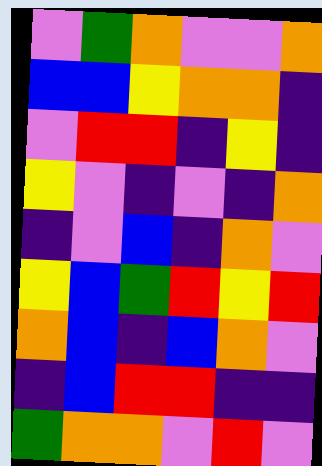[["violet", "green", "orange", "violet", "violet", "orange"], ["blue", "blue", "yellow", "orange", "orange", "indigo"], ["violet", "red", "red", "indigo", "yellow", "indigo"], ["yellow", "violet", "indigo", "violet", "indigo", "orange"], ["indigo", "violet", "blue", "indigo", "orange", "violet"], ["yellow", "blue", "green", "red", "yellow", "red"], ["orange", "blue", "indigo", "blue", "orange", "violet"], ["indigo", "blue", "red", "red", "indigo", "indigo"], ["green", "orange", "orange", "violet", "red", "violet"]]